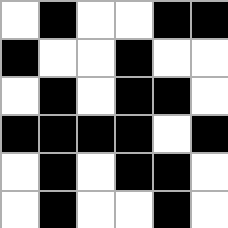[["white", "black", "white", "white", "black", "black"], ["black", "white", "white", "black", "white", "white"], ["white", "black", "white", "black", "black", "white"], ["black", "black", "black", "black", "white", "black"], ["white", "black", "white", "black", "black", "white"], ["white", "black", "white", "white", "black", "white"]]